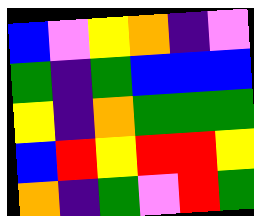[["blue", "violet", "yellow", "orange", "indigo", "violet"], ["green", "indigo", "green", "blue", "blue", "blue"], ["yellow", "indigo", "orange", "green", "green", "green"], ["blue", "red", "yellow", "red", "red", "yellow"], ["orange", "indigo", "green", "violet", "red", "green"]]